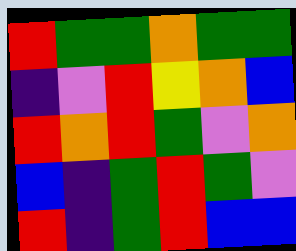[["red", "green", "green", "orange", "green", "green"], ["indigo", "violet", "red", "yellow", "orange", "blue"], ["red", "orange", "red", "green", "violet", "orange"], ["blue", "indigo", "green", "red", "green", "violet"], ["red", "indigo", "green", "red", "blue", "blue"]]